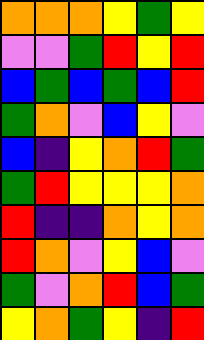[["orange", "orange", "orange", "yellow", "green", "yellow"], ["violet", "violet", "green", "red", "yellow", "red"], ["blue", "green", "blue", "green", "blue", "red"], ["green", "orange", "violet", "blue", "yellow", "violet"], ["blue", "indigo", "yellow", "orange", "red", "green"], ["green", "red", "yellow", "yellow", "yellow", "orange"], ["red", "indigo", "indigo", "orange", "yellow", "orange"], ["red", "orange", "violet", "yellow", "blue", "violet"], ["green", "violet", "orange", "red", "blue", "green"], ["yellow", "orange", "green", "yellow", "indigo", "red"]]